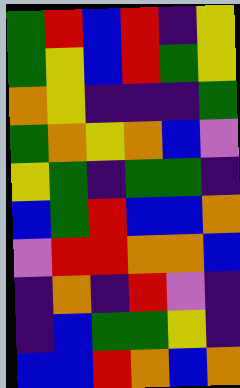[["green", "red", "blue", "red", "indigo", "yellow"], ["green", "yellow", "blue", "red", "green", "yellow"], ["orange", "yellow", "indigo", "indigo", "indigo", "green"], ["green", "orange", "yellow", "orange", "blue", "violet"], ["yellow", "green", "indigo", "green", "green", "indigo"], ["blue", "green", "red", "blue", "blue", "orange"], ["violet", "red", "red", "orange", "orange", "blue"], ["indigo", "orange", "indigo", "red", "violet", "indigo"], ["indigo", "blue", "green", "green", "yellow", "indigo"], ["blue", "blue", "red", "orange", "blue", "orange"]]